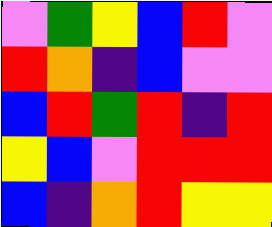[["violet", "green", "yellow", "blue", "red", "violet"], ["red", "orange", "indigo", "blue", "violet", "violet"], ["blue", "red", "green", "red", "indigo", "red"], ["yellow", "blue", "violet", "red", "red", "red"], ["blue", "indigo", "orange", "red", "yellow", "yellow"]]